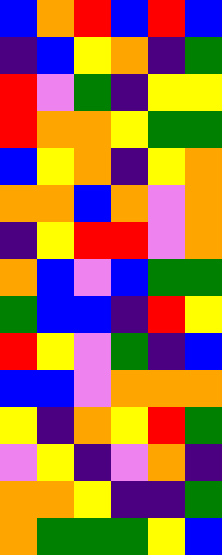[["blue", "orange", "red", "blue", "red", "blue"], ["indigo", "blue", "yellow", "orange", "indigo", "green"], ["red", "violet", "green", "indigo", "yellow", "yellow"], ["red", "orange", "orange", "yellow", "green", "green"], ["blue", "yellow", "orange", "indigo", "yellow", "orange"], ["orange", "orange", "blue", "orange", "violet", "orange"], ["indigo", "yellow", "red", "red", "violet", "orange"], ["orange", "blue", "violet", "blue", "green", "green"], ["green", "blue", "blue", "indigo", "red", "yellow"], ["red", "yellow", "violet", "green", "indigo", "blue"], ["blue", "blue", "violet", "orange", "orange", "orange"], ["yellow", "indigo", "orange", "yellow", "red", "green"], ["violet", "yellow", "indigo", "violet", "orange", "indigo"], ["orange", "orange", "yellow", "indigo", "indigo", "green"], ["orange", "green", "green", "green", "yellow", "blue"]]